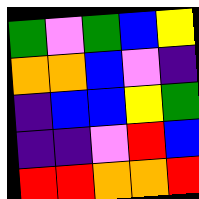[["green", "violet", "green", "blue", "yellow"], ["orange", "orange", "blue", "violet", "indigo"], ["indigo", "blue", "blue", "yellow", "green"], ["indigo", "indigo", "violet", "red", "blue"], ["red", "red", "orange", "orange", "red"]]